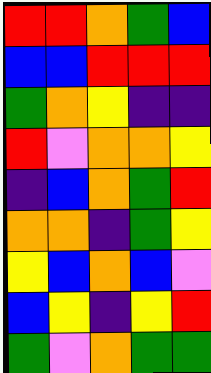[["red", "red", "orange", "green", "blue"], ["blue", "blue", "red", "red", "red"], ["green", "orange", "yellow", "indigo", "indigo"], ["red", "violet", "orange", "orange", "yellow"], ["indigo", "blue", "orange", "green", "red"], ["orange", "orange", "indigo", "green", "yellow"], ["yellow", "blue", "orange", "blue", "violet"], ["blue", "yellow", "indigo", "yellow", "red"], ["green", "violet", "orange", "green", "green"]]